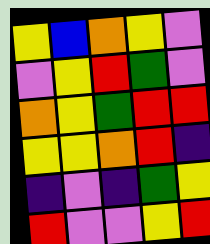[["yellow", "blue", "orange", "yellow", "violet"], ["violet", "yellow", "red", "green", "violet"], ["orange", "yellow", "green", "red", "red"], ["yellow", "yellow", "orange", "red", "indigo"], ["indigo", "violet", "indigo", "green", "yellow"], ["red", "violet", "violet", "yellow", "red"]]